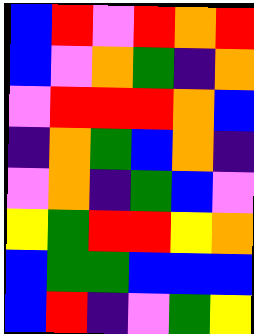[["blue", "red", "violet", "red", "orange", "red"], ["blue", "violet", "orange", "green", "indigo", "orange"], ["violet", "red", "red", "red", "orange", "blue"], ["indigo", "orange", "green", "blue", "orange", "indigo"], ["violet", "orange", "indigo", "green", "blue", "violet"], ["yellow", "green", "red", "red", "yellow", "orange"], ["blue", "green", "green", "blue", "blue", "blue"], ["blue", "red", "indigo", "violet", "green", "yellow"]]